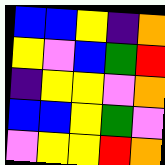[["blue", "blue", "yellow", "indigo", "orange"], ["yellow", "violet", "blue", "green", "red"], ["indigo", "yellow", "yellow", "violet", "orange"], ["blue", "blue", "yellow", "green", "violet"], ["violet", "yellow", "yellow", "red", "orange"]]